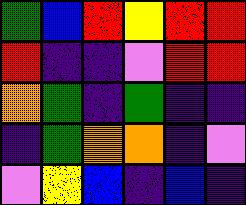[["green", "blue", "red", "yellow", "red", "red"], ["red", "indigo", "indigo", "violet", "red", "red"], ["orange", "green", "indigo", "green", "indigo", "indigo"], ["indigo", "green", "orange", "orange", "indigo", "violet"], ["violet", "yellow", "blue", "indigo", "blue", "indigo"]]